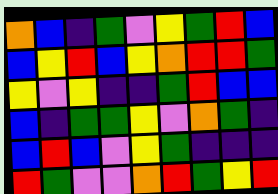[["orange", "blue", "indigo", "green", "violet", "yellow", "green", "red", "blue"], ["blue", "yellow", "red", "blue", "yellow", "orange", "red", "red", "green"], ["yellow", "violet", "yellow", "indigo", "indigo", "green", "red", "blue", "blue"], ["blue", "indigo", "green", "green", "yellow", "violet", "orange", "green", "indigo"], ["blue", "red", "blue", "violet", "yellow", "green", "indigo", "indigo", "indigo"], ["red", "green", "violet", "violet", "orange", "red", "green", "yellow", "red"]]